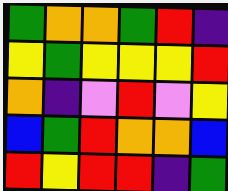[["green", "orange", "orange", "green", "red", "indigo"], ["yellow", "green", "yellow", "yellow", "yellow", "red"], ["orange", "indigo", "violet", "red", "violet", "yellow"], ["blue", "green", "red", "orange", "orange", "blue"], ["red", "yellow", "red", "red", "indigo", "green"]]